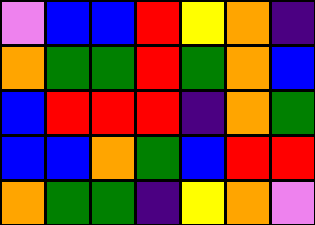[["violet", "blue", "blue", "red", "yellow", "orange", "indigo"], ["orange", "green", "green", "red", "green", "orange", "blue"], ["blue", "red", "red", "red", "indigo", "orange", "green"], ["blue", "blue", "orange", "green", "blue", "red", "red"], ["orange", "green", "green", "indigo", "yellow", "orange", "violet"]]